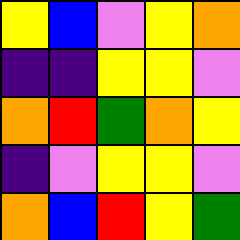[["yellow", "blue", "violet", "yellow", "orange"], ["indigo", "indigo", "yellow", "yellow", "violet"], ["orange", "red", "green", "orange", "yellow"], ["indigo", "violet", "yellow", "yellow", "violet"], ["orange", "blue", "red", "yellow", "green"]]